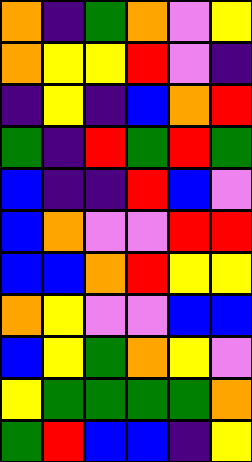[["orange", "indigo", "green", "orange", "violet", "yellow"], ["orange", "yellow", "yellow", "red", "violet", "indigo"], ["indigo", "yellow", "indigo", "blue", "orange", "red"], ["green", "indigo", "red", "green", "red", "green"], ["blue", "indigo", "indigo", "red", "blue", "violet"], ["blue", "orange", "violet", "violet", "red", "red"], ["blue", "blue", "orange", "red", "yellow", "yellow"], ["orange", "yellow", "violet", "violet", "blue", "blue"], ["blue", "yellow", "green", "orange", "yellow", "violet"], ["yellow", "green", "green", "green", "green", "orange"], ["green", "red", "blue", "blue", "indigo", "yellow"]]